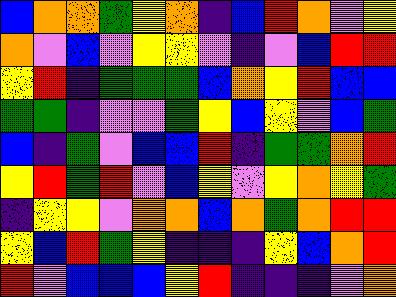[["blue", "orange", "orange", "green", "yellow", "orange", "indigo", "blue", "red", "orange", "violet", "yellow"], ["orange", "violet", "blue", "violet", "yellow", "yellow", "violet", "indigo", "violet", "blue", "red", "red"], ["yellow", "red", "indigo", "green", "green", "green", "blue", "orange", "yellow", "red", "blue", "blue"], ["green", "green", "indigo", "violet", "violet", "green", "yellow", "blue", "yellow", "violet", "blue", "green"], ["blue", "indigo", "green", "violet", "blue", "blue", "red", "indigo", "green", "green", "orange", "red"], ["yellow", "red", "green", "red", "violet", "blue", "yellow", "violet", "yellow", "orange", "yellow", "green"], ["indigo", "yellow", "yellow", "violet", "orange", "orange", "blue", "orange", "green", "orange", "red", "red"], ["yellow", "blue", "red", "green", "yellow", "indigo", "indigo", "indigo", "yellow", "blue", "orange", "red"], ["red", "violet", "blue", "blue", "blue", "yellow", "red", "indigo", "indigo", "indigo", "violet", "orange"]]